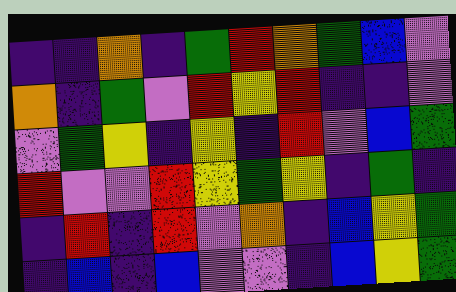[["indigo", "indigo", "orange", "indigo", "green", "red", "orange", "green", "blue", "violet"], ["orange", "indigo", "green", "violet", "red", "yellow", "red", "indigo", "indigo", "violet"], ["violet", "green", "yellow", "indigo", "yellow", "indigo", "red", "violet", "blue", "green"], ["red", "violet", "violet", "red", "yellow", "green", "yellow", "indigo", "green", "indigo"], ["indigo", "red", "indigo", "red", "violet", "orange", "indigo", "blue", "yellow", "green"], ["indigo", "blue", "indigo", "blue", "violet", "violet", "indigo", "blue", "yellow", "green"]]